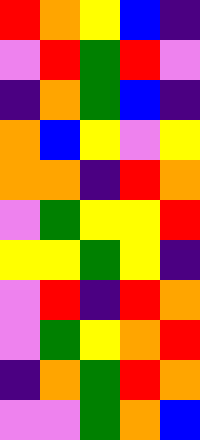[["red", "orange", "yellow", "blue", "indigo"], ["violet", "red", "green", "red", "violet"], ["indigo", "orange", "green", "blue", "indigo"], ["orange", "blue", "yellow", "violet", "yellow"], ["orange", "orange", "indigo", "red", "orange"], ["violet", "green", "yellow", "yellow", "red"], ["yellow", "yellow", "green", "yellow", "indigo"], ["violet", "red", "indigo", "red", "orange"], ["violet", "green", "yellow", "orange", "red"], ["indigo", "orange", "green", "red", "orange"], ["violet", "violet", "green", "orange", "blue"]]